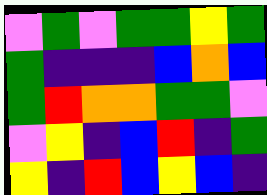[["violet", "green", "violet", "green", "green", "yellow", "green"], ["green", "indigo", "indigo", "indigo", "blue", "orange", "blue"], ["green", "red", "orange", "orange", "green", "green", "violet"], ["violet", "yellow", "indigo", "blue", "red", "indigo", "green"], ["yellow", "indigo", "red", "blue", "yellow", "blue", "indigo"]]